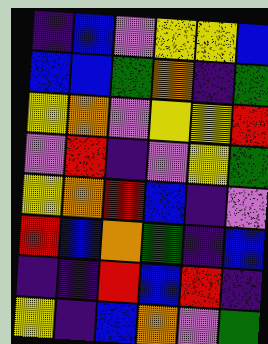[["indigo", "blue", "violet", "yellow", "yellow", "blue"], ["blue", "blue", "green", "orange", "indigo", "green"], ["yellow", "orange", "violet", "yellow", "yellow", "red"], ["violet", "red", "indigo", "violet", "yellow", "green"], ["yellow", "orange", "red", "blue", "indigo", "violet"], ["red", "blue", "orange", "green", "indigo", "blue"], ["indigo", "indigo", "red", "blue", "red", "indigo"], ["yellow", "indigo", "blue", "orange", "violet", "green"]]